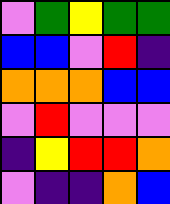[["violet", "green", "yellow", "green", "green"], ["blue", "blue", "violet", "red", "indigo"], ["orange", "orange", "orange", "blue", "blue"], ["violet", "red", "violet", "violet", "violet"], ["indigo", "yellow", "red", "red", "orange"], ["violet", "indigo", "indigo", "orange", "blue"]]